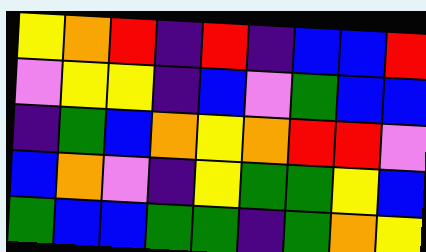[["yellow", "orange", "red", "indigo", "red", "indigo", "blue", "blue", "red"], ["violet", "yellow", "yellow", "indigo", "blue", "violet", "green", "blue", "blue"], ["indigo", "green", "blue", "orange", "yellow", "orange", "red", "red", "violet"], ["blue", "orange", "violet", "indigo", "yellow", "green", "green", "yellow", "blue"], ["green", "blue", "blue", "green", "green", "indigo", "green", "orange", "yellow"]]